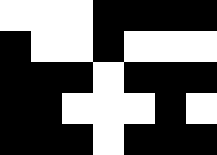[["white", "white", "white", "black", "black", "black", "black"], ["black", "white", "white", "black", "white", "white", "white"], ["black", "black", "black", "white", "black", "black", "black"], ["black", "black", "white", "white", "white", "black", "white"], ["black", "black", "black", "white", "black", "black", "black"]]